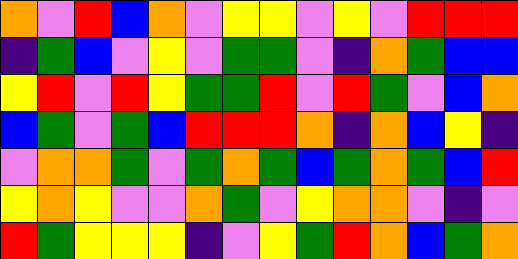[["orange", "violet", "red", "blue", "orange", "violet", "yellow", "yellow", "violet", "yellow", "violet", "red", "red", "red"], ["indigo", "green", "blue", "violet", "yellow", "violet", "green", "green", "violet", "indigo", "orange", "green", "blue", "blue"], ["yellow", "red", "violet", "red", "yellow", "green", "green", "red", "violet", "red", "green", "violet", "blue", "orange"], ["blue", "green", "violet", "green", "blue", "red", "red", "red", "orange", "indigo", "orange", "blue", "yellow", "indigo"], ["violet", "orange", "orange", "green", "violet", "green", "orange", "green", "blue", "green", "orange", "green", "blue", "red"], ["yellow", "orange", "yellow", "violet", "violet", "orange", "green", "violet", "yellow", "orange", "orange", "violet", "indigo", "violet"], ["red", "green", "yellow", "yellow", "yellow", "indigo", "violet", "yellow", "green", "red", "orange", "blue", "green", "orange"]]